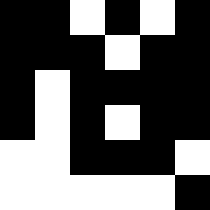[["black", "black", "white", "black", "white", "black"], ["black", "black", "black", "white", "black", "black"], ["black", "white", "black", "black", "black", "black"], ["black", "white", "black", "white", "black", "black"], ["white", "white", "black", "black", "black", "white"], ["white", "white", "white", "white", "white", "black"]]